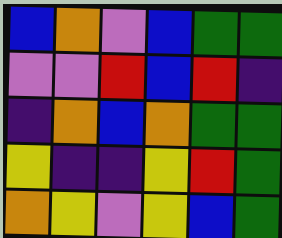[["blue", "orange", "violet", "blue", "green", "green"], ["violet", "violet", "red", "blue", "red", "indigo"], ["indigo", "orange", "blue", "orange", "green", "green"], ["yellow", "indigo", "indigo", "yellow", "red", "green"], ["orange", "yellow", "violet", "yellow", "blue", "green"]]